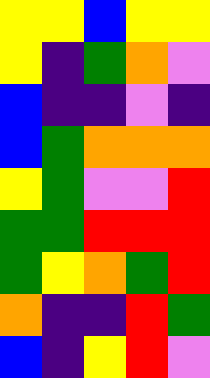[["yellow", "yellow", "blue", "yellow", "yellow"], ["yellow", "indigo", "green", "orange", "violet"], ["blue", "indigo", "indigo", "violet", "indigo"], ["blue", "green", "orange", "orange", "orange"], ["yellow", "green", "violet", "violet", "red"], ["green", "green", "red", "red", "red"], ["green", "yellow", "orange", "green", "red"], ["orange", "indigo", "indigo", "red", "green"], ["blue", "indigo", "yellow", "red", "violet"]]